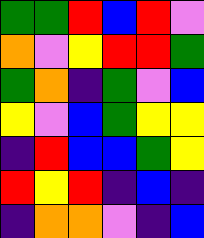[["green", "green", "red", "blue", "red", "violet"], ["orange", "violet", "yellow", "red", "red", "green"], ["green", "orange", "indigo", "green", "violet", "blue"], ["yellow", "violet", "blue", "green", "yellow", "yellow"], ["indigo", "red", "blue", "blue", "green", "yellow"], ["red", "yellow", "red", "indigo", "blue", "indigo"], ["indigo", "orange", "orange", "violet", "indigo", "blue"]]